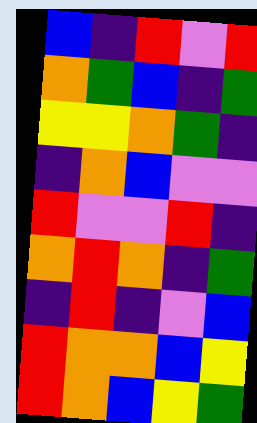[["blue", "indigo", "red", "violet", "red"], ["orange", "green", "blue", "indigo", "green"], ["yellow", "yellow", "orange", "green", "indigo"], ["indigo", "orange", "blue", "violet", "violet"], ["red", "violet", "violet", "red", "indigo"], ["orange", "red", "orange", "indigo", "green"], ["indigo", "red", "indigo", "violet", "blue"], ["red", "orange", "orange", "blue", "yellow"], ["red", "orange", "blue", "yellow", "green"]]